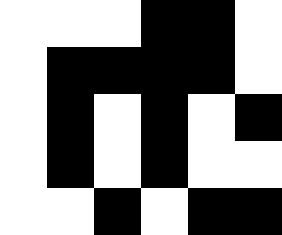[["white", "white", "white", "black", "black", "white"], ["white", "black", "black", "black", "black", "white"], ["white", "black", "white", "black", "white", "black"], ["white", "black", "white", "black", "white", "white"], ["white", "white", "black", "white", "black", "black"]]